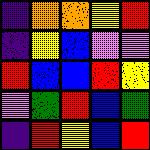[["indigo", "orange", "orange", "yellow", "red"], ["indigo", "yellow", "blue", "violet", "violet"], ["red", "blue", "blue", "red", "yellow"], ["violet", "green", "red", "blue", "green"], ["indigo", "red", "yellow", "blue", "red"]]